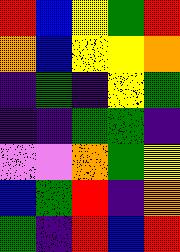[["red", "blue", "yellow", "green", "red"], ["orange", "blue", "yellow", "yellow", "orange"], ["indigo", "green", "indigo", "yellow", "green"], ["indigo", "indigo", "green", "green", "indigo"], ["violet", "violet", "orange", "green", "yellow"], ["blue", "green", "red", "indigo", "orange"], ["green", "indigo", "red", "blue", "red"]]